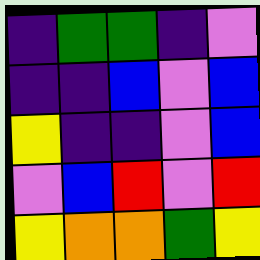[["indigo", "green", "green", "indigo", "violet"], ["indigo", "indigo", "blue", "violet", "blue"], ["yellow", "indigo", "indigo", "violet", "blue"], ["violet", "blue", "red", "violet", "red"], ["yellow", "orange", "orange", "green", "yellow"]]